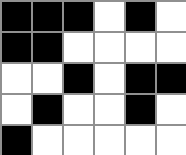[["black", "black", "black", "white", "black", "white"], ["black", "black", "white", "white", "white", "white"], ["white", "white", "black", "white", "black", "black"], ["white", "black", "white", "white", "black", "white"], ["black", "white", "white", "white", "white", "white"]]